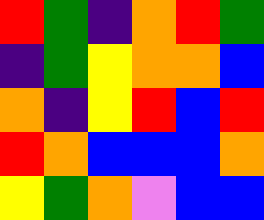[["red", "green", "indigo", "orange", "red", "green"], ["indigo", "green", "yellow", "orange", "orange", "blue"], ["orange", "indigo", "yellow", "red", "blue", "red"], ["red", "orange", "blue", "blue", "blue", "orange"], ["yellow", "green", "orange", "violet", "blue", "blue"]]